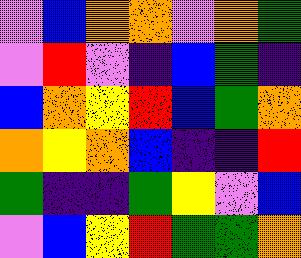[["violet", "blue", "orange", "orange", "violet", "orange", "green"], ["violet", "red", "violet", "indigo", "blue", "green", "indigo"], ["blue", "orange", "yellow", "red", "blue", "green", "orange"], ["orange", "yellow", "orange", "blue", "indigo", "indigo", "red"], ["green", "indigo", "indigo", "green", "yellow", "violet", "blue"], ["violet", "blue", "yellow", "red", "green", "green", "orange"]]